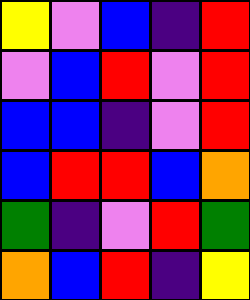[["yellow", "violet", "blue", "indigo", "red"], ["violet", "blue", "red", "violet", "red"], ["blue", "blue", "indigo", "violet", "red"], ["blue", "red", "red", "blue", "orange"], ["green", "indigo", "violet", "red", "green"], ["orange", "blue", "red", "indigo", "yellow"]]